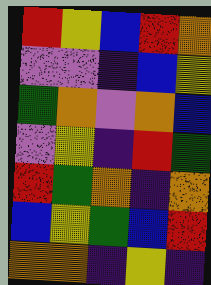[["red", "yellow", "blue", "red", "orange"], ["violet", "violet", "indigo", "blue", "yellow"], ["green", "orange", "violet", "orange", "blue"], ["violet", "yellow", "indigo", "red", "green"], ["red", "green", "orange", "indigo", "orange"], ["blue", "yellow", "green", "blue", "red"], ["orange", "orange", "indigo", "yellow", "indigo"]]